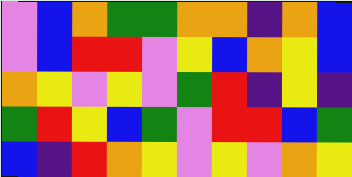[["violet", "blue", "orange", "green", "green", "orange", "orange", "indigo", "orange", "blue"], ["violet", "blue", "red", "red", "violet", "yellow", "blue", "orange", "yellow", "blue"], ["orange", "yellow", "violet", "yellow", "violet", "green", "red", "indigo", "yellow", "indigo"], ["green", "red", "yellow", "blue", "green", "violet", "red", "red", "blue", "green"], ["blue", "indigo", "red", "orange", "yellow", "violet", "yellow", "violet", "orange", "yellow"]]